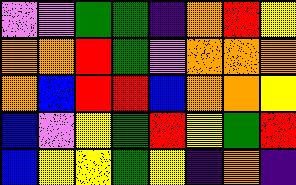[["violet", "violet", "green", "green", "indigo", "orange", "red", "yellow"], ["orange", "orange", "red", "green", "violet", "orange", "orange", "orange"], ["orange", "blue", "red", "red", "blue", "orange", "orange", "yellow"], ["blue", "violet", "yellow", "green", "red", "yellow", "green", "red"], ["blue", "yellow", "yellow", "green", "yellow", "indigo", "orange", "indigo"]]